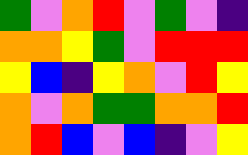[["green", "violet", "orange", "red", "violet", "green", "violet", "indigo"], ["orange", "orange", "yellow", "green", "violet", "red", "red", "red"], ["yellow", "blue", "indigo", "yellow", "orange", "violet", "red", "yellow"], ["orange", "violet", "orange", "green", "green", "orange", "orange", "red"], ["orange", "red", "blue", "violet", "blue", "indigo", "violet", "yellow"]]